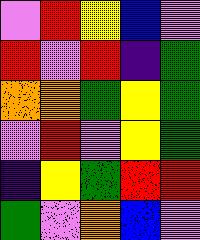[["violet", "red", "yellow", "blue", "violet"], ["red", "violet", "red", "indigo", "green"], ["orange", "orange", "green", "yellow", "green"], ["violet", "red", "violet", "yellow", "green"], ["indigo", "yellow", "green", "red", "red"], ["green", "violet", "orange", "blue", "violet"]]